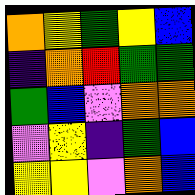[["orange", "yellow", "green", "yellow", "blue"], ["indigo", "orange", "red", "green", "green"], ["green", "blue", "violet", "orange", "orange"], ["violet", "yellow", "indigo", "green", "blue"], ["yellow", "yellow", "violet", "orange", "blue"]]